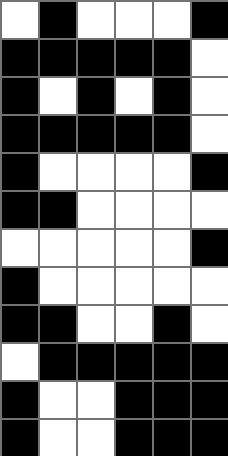[["white", "black", "white", "white", "white", "black"], ["black", "black", "black", "black", "black", "white"], ["black", "white", "black", "white", "black", "white"], ["black", "black", "black", "black", "black", "white"], ["black", "white", "white", "white", "white", "black"], ["black", "black", "white", "white", "white", "white"], ["white", "white", "white", "white", "white", "black"], ["black", "white", "white", "white", "white", "white"], ["black", "black", "white", "white", "black", "white"], ["white", "black", "black", "black", "black", "black"], ["black", "white", "white", "black", "black", "black"], ["black", "white", "white", "black", "black", "black"]]